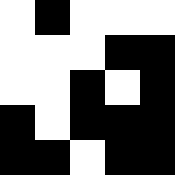[["white", "black", "white", "white", "white"], ["white", "white", "white", "black", "black"], ["white", "white", "black", "white", "black"], ["black", "white", "black", "black", "black"], ["black", "black", "white", "black", "black"]]